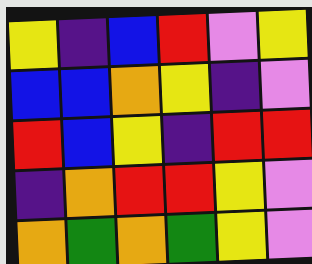[["yellow", "indigo", "blue", "red", "violet", "yellow"], ["blue", "blue", "orange", "yellow", "indigo", "violet"], ["red", "blue", "yellow", "indigo", "red", "red"], ["indigo", "orange", "red", "red", "yellow", "violet"], ["orange", "green", "orange", "green", "yellow", "violet"]]